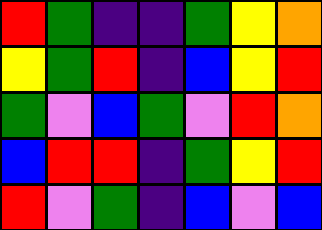[["red", "green", "indigo", "indigo", "green", "yellow", "orange"], ["yellow", "green", "red", "indigo", "blue", "yellow", "red"], ["green", "violet", "blue", "green", "violet", "red", "orange"], ["blue", "red", "red", "indigo", "green", "yellow", "red"], ["red", "violet", "green", "indigo", "blue", "violet", "blue"]]